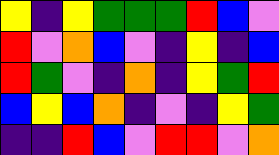[["yellow", "indigo", "yellow", "green", "green", "green", "red", "blue", "violet"], ["red", "violet", "orange", "blue", "violet", "indigo", "yellow", "indigo", "blue"], ["red", "green", "violet", "indigo", "orange", "indigo", "yellow", "green", "red"], ["blue", "yellow", "blue", "orange", "indigo", "violet", "indigo", "yellow", "green"], ["indigo", "indigo", "red", "blue", "violet", "red", "red", "violet", "orange"]]